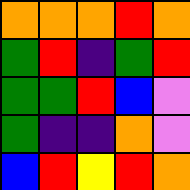[["orange", "orange", "orange", "red", "orange"], ["green", "red", "indigo", "green", "red"], ["green", "green", "red", "blue", "violet"], ["green", "indigo", "indigo", "orange", "violet"], ["blue", "red", "yellow", "red", "orange"]]